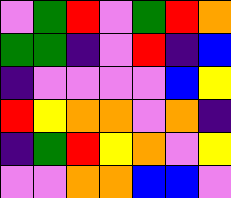[["violet", "green", "red", "violet", "green", "red", "orange"], ["green", "green", "indigo", "violet", "red", "indigo", "blue"], ["indigo", "violet", "violet", "violet", "violet", "blue", "yellow"], ["red", "yellow", "orange", "orange", "violet", "orange", "indigo"], ["indigo", "green", "red", "yellow", "orange", "violet", "yellow"], ["violet", "violet", "orange", "orange", "blue", "blue", "violet"]]